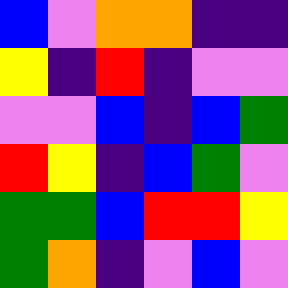[["blue", "violet", "orange", "orange", "indigo", "indigo"], ["yellow", "indigo", "red", "indigo", "violet", "violet"], ["violet", "violet", "blue", "indigo", "blue", "green"], ["red", "yellow", "indigo", "blue", "green", "violet"], ["green", "green", "blue", "red", "red", "yellow"], ["green", "orange", "indigo", "violet", "blue", "violet"]]